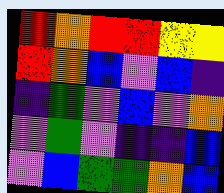[["red", "orange", "red", "red", "yellow", "yellow"], ["red", "orange", "blue", "violet", "blue", "indigo"], ["indigo", "green", "violet", "blue", "violet", "orange"], ["violet", "green", "violet", "indigo", "indigo", "blue"], ["violet", "blue", "green", "green", "orange", "blue"]]